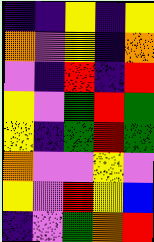[["indigo", "indigo", "yellow", "indigo", "yellow"], ["orange", "violet", "yellow", "indigo", "orange"], ["violet", "indigo", "red", "indigo", "red"], ["yellow", "violet", "green", "red", "green"], ["yellow", "indigo", "green", "red", "green"], ["orange", "violet", "violet", "yellow", "violet"], ["yellow", "violet", "red", "yellow", "blue"], ["indigo", "violet", "green", "orange", "red"]]